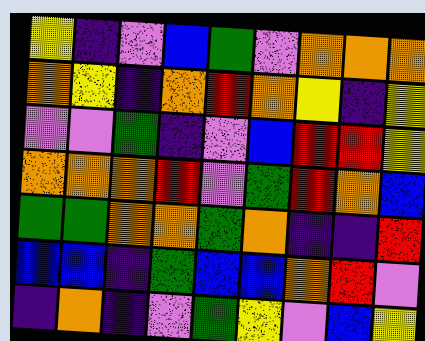[["yellow", "indigo", "violet", "blue", "green", "violet", "orange", "orange", "orange"], ["orange", "yellow", "indigo", "orange", "red", "orange", "yellow", "indigo", "yellow"], ["violet", "violet", "green", "indigo", "violet", "blue", "red", "red", "yellow"], ["orange", "orange", "orange", "red", "violet", "green", "red", "orange", "blue"], ["green", "green", "orange", "orange", "green", "orange", "indigo", "indigo", "red"], ["blue", "blue", "indigo", "green", "blue", "blue", "orange", "red", "violet"], ["indigo", "orange", "indigo", "violet", "green", "yellow", "violet", "blue", "yellow"]]